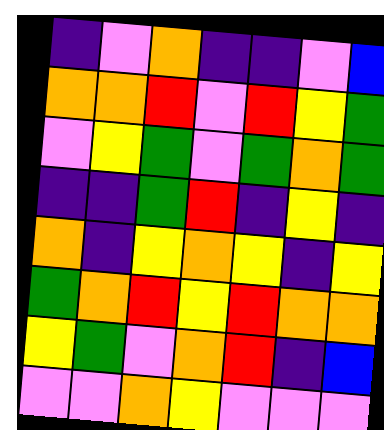[["indigo", "violet", "orange", "indigo", "indigo", "violet", "blue"], ["orange", "orange", "red", "violet", "red", "yellow", "green"], ["violet", "yellow", "green", "violet", "green", "orange", "green"], ["indigo", "indigo", "green", "red", "indigo", "yellow", "indigo"], ["orange", "indigo", "yellow", "orange", "yellow", "indigo", "yellow"], ["green", "orange", "red", "yellow", "red", "orange", "orange"], ["yellow", "green", "violet", "orange", "red", "indigo", "blue"], ["violet", "violet", "orange", "yellow", "violet", "violet", "violet"]]